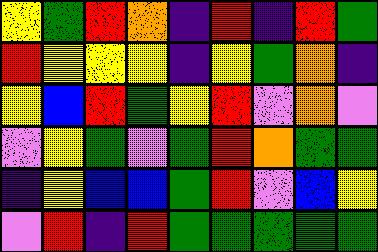[["yellow", "green", "red", "orange", "indigo", "red", "indigo", "red", "green"], ["red", "yellow", "yellow", "yellow", "indigo", "yellow", "green", "orange", "indigo"], ["yellow", "blue", "red", "green", "yellow", "red", "violet", "orange", "violet"], ["violet", "yellow", "green", "violet", "green", "red", "orange", "green", "green"], ["indigo", "yellow", "blue", "blue", "green", "red", "violet", "blue", "yellow"], ["violet", "red", "indigo", "red", "green", "green", "green", "green", "green"]]